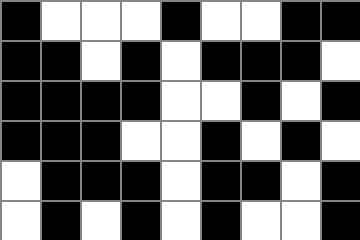[["black", "white", "white", "white", "black", "white", "white", "black", "black"], ["black", "black", "white", "black", "white", "black", "black", "black", "white"], ["black", "black", "black", "black", "white", "white", "black", "white", "black"], ["black", "black", "black", "white", "white", "black", "white", "black", "white"], ["white", "black", "black", "black", "white", "black", "black", "white", "black"], ["white", "black", "white", "black", "white", "black", "white", "white", "black"]]